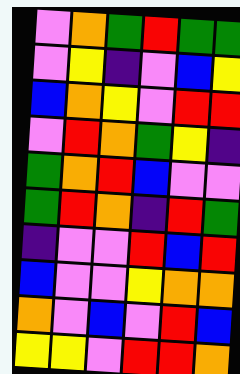[["violet", "orange", "green", "red", "green", "green"], ["violet", "yellow", "indigo", "violet", "blue", "yellow"], ["blue", "orange", "yellow", "violet", "red", "red"], ["violet", "red", "orange", "green", "yellow", "indigo"], ["green", "orange", "red", "blue", "violet", "violet"], ["green", "red", "orange", "indigo", "red", "green"], ["indigo", "violet", "violet", "red", "blue", "red"], ["blue", "violet", "violet", "yellow", "orange", "orange"], ["orange", "violet", "blue", "violet", "red", "blue"], ["yellow", "yellow", "violet", "red", "red", "orange"]]